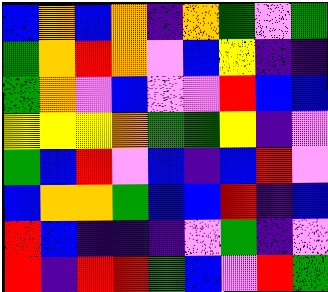[["blue", "orange", "blue", "orange", "indigo", "orange", "green", "violet", "green"], ["green", "orange", "red", "orange", "violet", "blue", "yellow", "indigo", "indigo"], ["green", "orange", "violet", "blue", "violet", "violet", "red", "blue", "blue"], ["yellow", "yellow", "yellow", "orange", "green", "green", "yellow", "indigo", "violet"], ["green", "blue", "red", "violet", "blue", "indigo", "blue", "red", "violet"], ["blue", "orange", "orange", "green", "blue", "blue", "red", "indigo", "blue"], ["red", "blue", "indigo", "indigo", "indigo", "violet", "green", "indigo", "violet"], ["red", "indigo", "red", "red", "green", "blue", "violet", "red", "green"]]